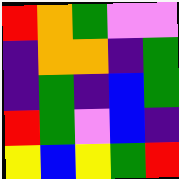[["red", "orange", "green", "violet", "violet"], ["indigo", "orange", "orange", "indigo", "green"], ["indigo", "green", "indigo", "blue", "green"], ["red", "green", "violet", "blue", "indigo"], ["yellow", "blue", "yellow", "green", "red"]]